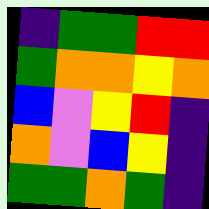[["indigo", "green", "green", "red", "red"], ["green", "orange", "orange", "yellow", "orange"], ["blue", "violet", "yellow", "red", "indigo"], ["orange", "violet", "blue", "yellow", "indigo"], ["green", "green", "orange", "green", "indigo"]]